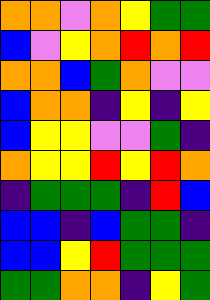[["orange", "orange", "violet", "orange", "yellow", "green", "green"], ["blue", "violet", "yellow", "orange", "red", "orange", "red"], ["orange", "orange", "blue", "green", "orange", "violet", "violet"], ["blue", "orange", "orange", "indigo", "yellow", "indigo", "yellow"], ["blue", "yellow", "yellow", "violet", "violet", "green", "indigo"], ["orange", "yellow", "yellow", "red", "yellow", "red", "orange"], ["indigo", "green", "green", "green", "indigo", "red", "blue"], ["blue", "blue", "indigo", "blue", "green", "green", "indigo"], ["blue", "blue", "yellow", "red", "green", "green", "green"], ["green", "green", "orange", "orange", "indigo", "yellow", "green"]]